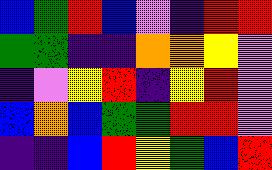[["blue", "green", "red", "blue", "violet", "indigo", "red", "red"], ["green", "green", "indigo", "indigo", "orange", "orange", "yellow", "violet"], ["indigo", "violet", "yellow", "red", "indigo", "yellow", "red", "violet"], ["blue", "orange", "blue", "green", "green", "red", "red", "violet"], ["indigo", "indigo", "blue", "red", "yellow", "green", "blue", "red"]]